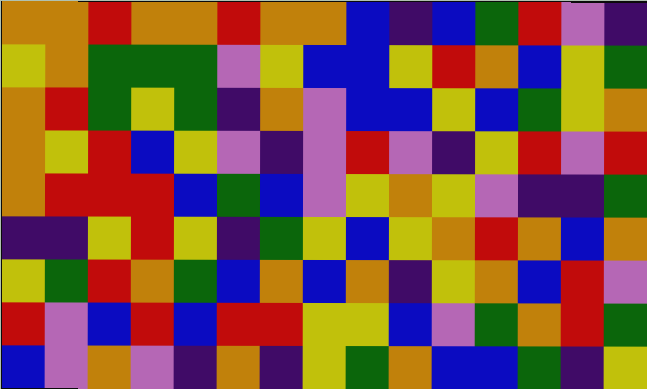[["orange", "orange", "red", "orange", "orange", "red", "orange", "orange", "blue", "indigo", "blue", "green", "red", "violet", "indigo"], ["yellow", "orange", "green", "green", "green", "violet", "yellow", "blue", "blue", "yellow", "red", "orange", "blue", "yellow", "green"], ["orange", "red", "green", "yellow", "green", "indigo", "orange", "violet", "blue", "blue", "yellow", "blue", "green", "yellow", "orange"], ["orange", "yellow", "red", "blue", "yellow", "violet", "indigo", "violet", "red", "violet", "indigo", "yellow", "red", "violet", "red"], ["orange", "red", "red", "red", "blue", "green", "blue", "violet", "yellow", "orange", "yellow", "violet", "indigo", "indigo", "green"], ["indigo", "indigo", "yellow", "red", "yellow", "indigo", "green", "yellow", "blue", "yellow", "orange", "red", "orange", "blue", "orange"], ["yellow", "green", "red", "orange", "green", "blue", "orange", "blue", "orange", "indigo", "yellow", "orange", "blue", "red", "violet"], ["red", "violet", "blue", "red", "blue", "red", "red", "yellow", "yellow", "blue", "violet", "green", "orange", "red", "green"], ["blue", "violet", "orange", "violet", "indigo", "orange", "indigo", "yellow", "green", "orange", "blue", "blue", "green", "indigo", "yellow"]]